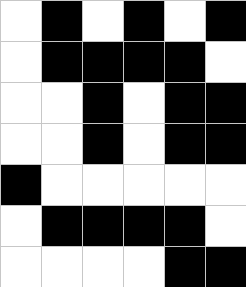[["white", "black", "white", "black", "white", "black"], ["white", "black", "black", "black", "black", "white"], ["white", "white", "black", "white", "black", "black"], ["white", "white", "black", "white", "black", "black"], ["black", "white", "white", "white", "white", "white"], ["white", "black", "black", "black", "black", "white"], ["white", "white", "white", "white", "black", "black"]]